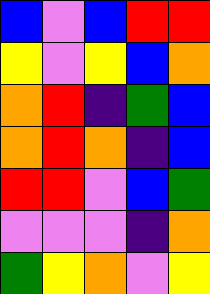[["blue", "violet", "blue", "red", "red"], ["yellow", "violet", "yellow", "blue", "orange"], ["orange", "red", "indigo", "green", "blue"], ["orange", "red", "orange", "indigo", "blue"], ["red", "red", "violet", "blue", "green"], ["violet", "violet", "violet", "indigo", "orange"], ["green", "yellow", "orange", "violet", "yellow"]]